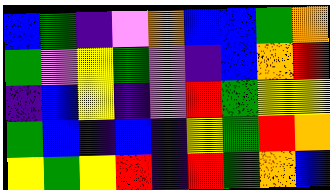[["blue", "green", "indigo", "violet", "orange", "blue", "blue", "green", "orange"], ["green", "violet", "yellow", "green", "violet", "indigo", "blue", "orange", "red"], ["indigo", "blue", "yellow", "indigo", "violet", "red", "green", "yellow", "yellow"], ["green", "blue", "indigo", "blue", "indigo", "yellow", "green", "red", "orange"], ["yellow", "green", "yellow", "red", "indigo", "red", "green", "orange", "blue"]]